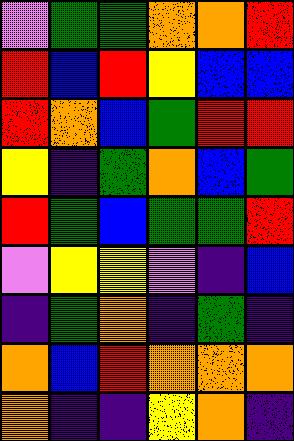[["violet", "green", "green", "orange", "orange", "red"], ["red", "blue", "red", "yellow", "blue", "blue"], ["red", "orange", "blue", "green", "red", "red"], ["yellow", "indigo", "green", "orange", "blue", "green"], ["red", "green", "blue", "green", "green", "red"], ["violet", "yellow", "yellow", "violet", "indigo", "blue"], ["indigo", "green", "orange", "indigo", "green", "indigo"], ["orange", "blue", "red", "orange", "orange", "orange"], ["orange", "indigo", "indigo", "yellow", "orange", "indigo"]]